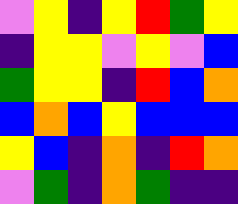[["violet", "yellow", "indigo", "yellow", "red", "green", "yellow"], ["indigo", "yellow", "yellow", "violet", "yellow", "violet", "blue"], ["green", "yellow", "yellow", "indigo", "red", "blue", "orange"], ["blue", "orange", "blue", "yellow", "blue", "blue", "blue"], ["yellow", "blue", "indigo", "orange", "indigo", "red", "orange"], ["violet", "green", "indigo", "orange", "green", "indigo", "indigo"]]